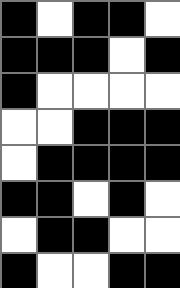[["black", "white", "black", "black", "white"], ["black", "black", "black", "white", "black"], ["black", "white", "white", "white", "white"], ["white", "white", "black", "black", "black"], ["white", "black", "black", "black", "black"], ["black", "black", "white", "black", "white"], ["white", "black", "black", "white", "white"], ["black", "white", "white", "black", "black"]]